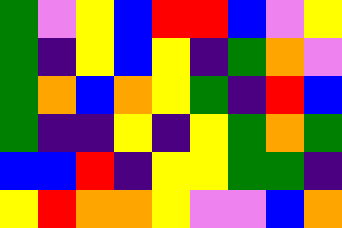[["green", "violet", "yellow", "blue", "red", "red", "blue", "violet", "yellow"], ["green", "indigo", "yellow", "blue", "yellow", "indigo", "green", "orange", "violet"], ["green", "orange", "blue", "orange", "yellow", "green", "indigo", "red", "blue"], ["green", "indigo", "indigo", "yellow", "indigo", "yellow", "green", "orange", "green"], ["blue", "blue", "red", "indigo", "yellow", "yellow", "green", "green", "indigo"], ["yellow", "red", "orange", "orange", "yellow", "violet", "violet", "blue", "orange"]]